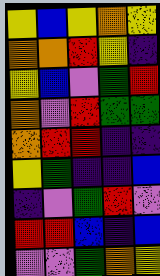[["yellow", "blue", "yellow", "orange", "yellow"], ["orange", "orange", "red", "yellow", "indigo"], ["yellow", "blue", "violet", "green", "red"], ["orange", "violet", "red", "green", "green"], ["orange", "red", "red", "indigo", "indigo"], ["yellow", "green", "indigo", "indigo", "blue"], ["indigo", "violet", "green", "red", "violet"], ["red", "red", "blue", "indigo", "blue"], ["violet", "violet", "green", "orange", "yellow"]]